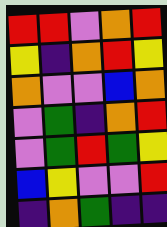[["red", "red", "violet", "orange", "red"], ["yellow", "indigo", "orange", "red", "yellow"], ["orange", "violet", "violet", "blue", "orange"], ["violet", "green", "indigo", "orange", "red"], ["violet", "green", "red", "green", "yellow"], ["blue", "yellow", "violet", "violet", "red"], ["indigo", "orange", "green", "indigo", "indigo"]]